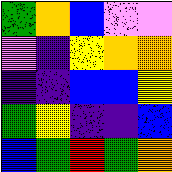[["green", "orange", "blue", "violet", "violet"], ["violet", "indigo", "yellow", "orange", "orange"], ["indigo", "indigo", "blue", "blue", "yellow"], ["green", "yellow", "indigo", "indigo", "blue"], ["blue", "green", "red", "green", "orange"]]